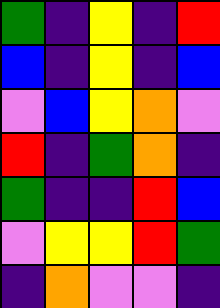[["green", "indigo", "yellow", "indigo", "red"], ["blue", "indigo", "yellow", "indigo", "blue"], ["violet", "blue", "yellow", "orange", "violet"], ["red", "indigo", "green", "orange", "indigo"], ["green", "indigo", "indigo", "red", "blue"], ["violet", "yellow", "yellow", "red", "green"], ["indigo", "orange", "violet", "violet", "indigo"]]